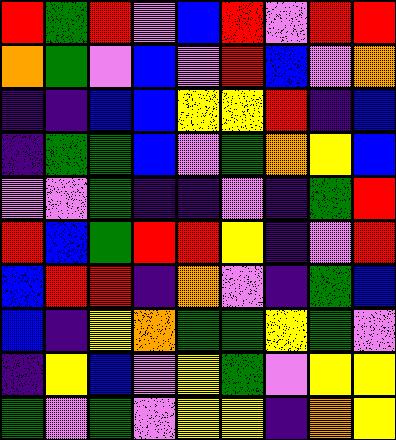[["red", "green", "red", "violet", "blue", "red", "violet", "red", "red"], ["orange", "green", "violet", "blue", "violet", "red", "blue", "violet", "orange"], ["indigo", "indigo", "blue", "blue", "yellow", "yellow", "red", "indigo", "blue"], ["indigo", "green", "green", "blue", "violet", "green", "orange", "yellow", "blue"], ["violet", "violet", "green", "indigo", "indigo", "violet", "indigo", "green", "red"], ["red", "blue", "green", "red", "red", "yellow", "indigo", "violet", "red"], ["blue", "red", "red", "indigo", "orange", "violet", "indigo", "green", "blue"], ["blue", "indigo", "yellow", "orange", "green", "green", "yellow", "green", "violet"], ["indigo", "yellow", "blue", "violet", "yellow", "green", "violet", "yellow", "yellow"], ["green", "violet", "green", "violet", "yellow", "yellow", "indigo", "orange", "yellow"]]